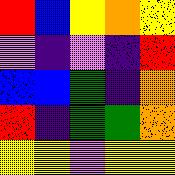[["red", "blue", "yellow", "orange", "yellow"], ["violet", "indigo", "violet", "indigo", "red"], ["blue", "blue", "green", "indigo", "orange"], ["red", "indigo", "green", "green", "orange"], ["yellow", "yellow", "violet", "yellow", "yellow"]]